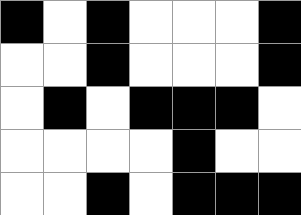[["black", "white", "black", "white", "white", "white", "black"], ["white", "white", "black", "white", "white", "white", "black"], ["white", "black", "white", "black", "black", "black", "white"], ["white", "white", "white", "white", "black", "white", "white"], ["white", "white", "black", "white", "black", "black", "black"]]